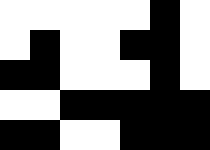[["white", "white", "white", "white", "white", "black", "white"], ["white", "black", "white", "white", "black", "black", "white"], ["black", "black", "white", "white", "white", "black", "white"], ["white", "white", "black", "black", "black", "black", "black"], ["black", "black", "white", "white", "black", "black", "black"]]